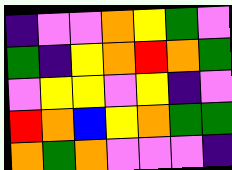[["indigo", "violet", "violet", "orange", "yellow", "green", "violet"], ["green", "indigo", "yellow", "orange", "red", "orange", "green"], ["violet", "yellow", "yellow", "violet", "yellow", "indigo", "violet"], ["red", "orange", "blue", "yellow", "orange", "green", "green"], ["orange", "green", "orange", "violet", "violet", "violet", "indigo"]]